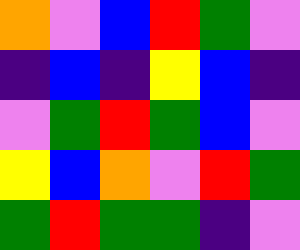[["orange", "violet", "blue", "red", "green", "violet"], ["indigo", "blue", "indigo", "yellow", "blue", "indigo"], ["violet", "green", "red", "green", "blue", "violet"], ["yellow", "blue", "orange", "violet", "red", "green"], ["green", "red", "green", "green", "indigo", "violet"]]